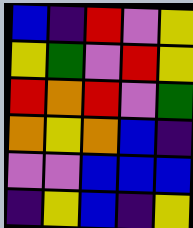[["blue", "indigo", "red", "violet", "yellow"], ["yellow", "green", "violet", "red", "yellow"], ["red", "orange", "red", "violet", "green"], ["orange", "yellow", "orange", "blue", "indigo"], ["violet", "violet", "blue", "blue", "blue"], ["indigo", "yellow", "blue", "indigo", "yellow"]]